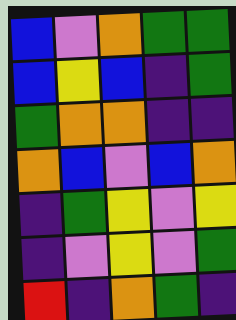[["blue", "violet", "orange", "green", "green"], ["blue", "yellow", "blue", "indigo", "green"], ["green", "orange", "orange", "indigo", "indigo"], ["orange", "blue", "violet", "blue", "orange"], ["indigo", "green", "yellow", "violet", "yellow"], ["indigo", "violet", "yellow", "violet", "green"], ["red", "indigo", "orange", "green", "indigo"]]